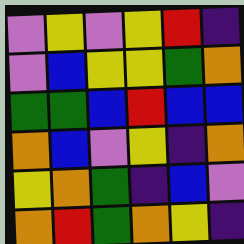[["violet", "yellow", "violet", "yellow", "red", "indigo"], ["violet", "blue", "yellow", "yellow", "green", "orange"], ["green", "green", "blue", "red", "blue", "blue"], ["orange", "blue", "violet", "yellow", "indigo", "orange"], ["yellow", "orange", "green", "indigo", "blue", "violet"], ["orange", "red", "green", "orange", "yellow", "indigo"]]